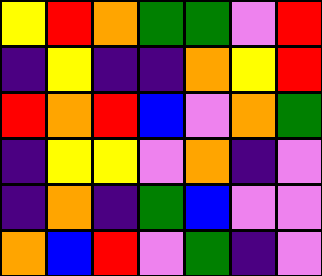[["yellow", "red", "orange", "green", "green", "violet", "red"], ["indigo", "yellow", "indigo", "indigo", "orange", "yellow", "red"], ["red", "orange", "red", "blue", "violet", "orange", "green"], ["indigo", "yellow", "yellow", "violet", "orange", "indigo", "violet"], ["indigo", "orange", "indigo", "green", "blue", "violet", "violet"], ["orange", "blue", "red", "violet", "green", "indigo", "violet"]]